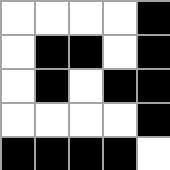[["white", "white", "white", "white", "black"], ["white", "black", "black", "white", "black"], ["white", "black", "white", "black", "black"], ["white", "white", "white", "white", "black"], ["black", "black", "black", "black", "white"]]